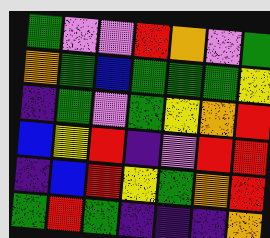[["green", "violet", "violet", "red", "orange", "violet", "green"], ["orange", "green", "blue", "green", "green", "green", "yellow"], ["indigo", "green", "violet", "green", "yellow", "orange", "red"], ["blue", "yellow", "red", "indigo", "violet", "red", "red"], ["indigo", "blue", "red", "yellow", "green", "orange", "red"], ["green", "red", "green", "indigo", "indigo", "indigo", "orange"]]